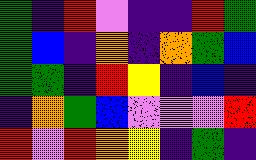[["green", "indigo", "red", "violet", "indigo", "indigo", "red", "green"], ["green", "blue", "indigo", "orange", "indigo", "orange", "green", "blue"], ["green", "green", "indigo", "red", "yellow", "indigo", "blue", "indigo"], ["indigo", "orange", "green", "blue", "violet", "violet", "violet", "red"], ["red", "violet", "red", "orange", "yellow", "indigo", "green", "indigo"]]